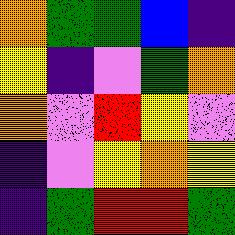[["orange", "green", "green", "blue", "indigo"], ["yellow", "indigo", "violet", "green", "orange"], ["orange", "violet", "red", "yellow", "violet"], ["indigo", "violet", "yellow", "orange", "yellow"], ["indigo", "green", "red", "red", "green"]]